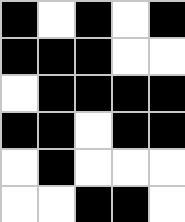[["black", "white", "black", "white", "black"], ["black", "black", "black", "white", "white"], ["white", "black", "black", "black", "black"], ["black", "black", "white", "black", "black"], ["white", "black", "white", "white", "white"], ["white", "white", "black", "black", "white"]]